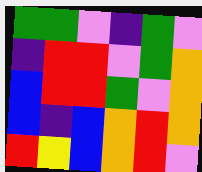[["green", "green", "violet", "indigo", "green", "violet"], ["indigo", "red", "red", "violet", "green", "orange"], ["blue", "red", "red", "green", "violet", "orange"], ["blue", "indigo", "blue", "orange", "red", "orange"], ["red", "yellow", "blue", "orange", "red", "violet"]]